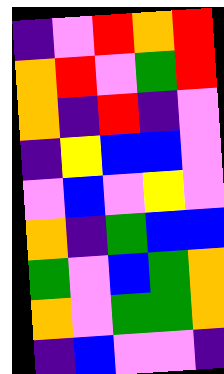[["indigo", "violet", "red", "orange", "red"], ["orange", "red", "violet", "green", "red"], ["orange", "indigo", "red", "indigo", "violet"], ["indigo", "yellow", "blue", "blue", "violet"], ["violet", "blue", "violet", "yellow", "violet"], ["orange", "indigo", "green", "blue", "blue"], ["green", "violet", "blue", "green", "orange"], ["orange", "violet", "green", "green", "orange"], ["indigo", "blue", "violet", "violet", "indigo"]]